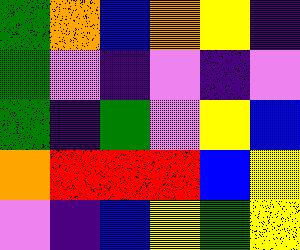[["green", "orange", "blue", "orange", "yellow", "indigo"], ["green", "violet", "indigo", "violet", "indigo", "violet"], ["green", "indigo", "green", "violet", "yellow", "blue"], ["orange", "red", "red", "red", "blue", "yellow"], ["violet", "indigo", "blue", "yellow", "green", "yellow"]]